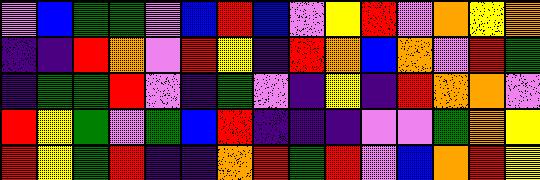[["violet", "blue", "green", "green", "violet", "blue", "red", "blue", "violet", "yellow", "red", "violet", "orange", "yellow", "orange"], ["indigo", "indigo", "red", "orange", "violet", "red", "yellow", "indigo", "red", "orange", "blue", "orange", "violet", "red", "green"], ["indigo", "green", "green", "red", "violet", "indigo", "green", "violet", "indigo", "yellow", "indigo", "red", "orange", "orange", "violet"], ["red", "yellow", "green", "violet", "green", "blue", "red", "indigo", "indigo", "indigo", "violet", "violet", "green", "orange", "yellow"], ["red", "yellow", "green", "red", "indigo", "indigo", "orange", "red", "green", "red", "violet", "blue", "orange", "red", "yellow"]]